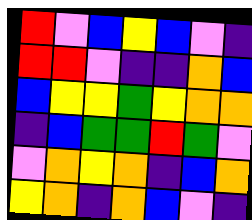[["red", "violet", "blue", "yellow", "blue", "violet", "indigo"], ["red", "red", "violet", "indigo", "indigo", "orange", "blue"], ["blue", "yellow", "yellow", "green", "yellow", "orange", "orange"], ["indigo", "blue", "green", "green", "red", "green", "violet"], ["violet", "orange", "yellow", "orange", "indigo", "blue", "orange"], ["yellow", "orange", "indigo", "orange", "blue", "violet", "indigo"]]